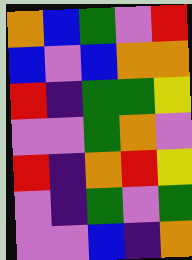[["orange", "blue", "green", "violet", "red"], ["blue", "violet", "blue", "orange", "orange"], ["red", "indigo", "green", "green", "yellow"], ["violet", "violet", "green", "orange", "violet"], ["red", "indigo", "orange", "red", "yellow"], ["violet", "indigo", "green", "violet", "green"], ["violet", "violet", "blue", "indigo", "orange"]]